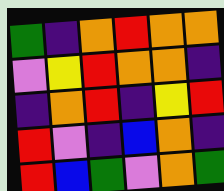[["green", "indigo", "orange", "red", "orange", "orange"], ["violet", "yellow", "red", "orange", "orange", "indigo"], ["indigo", "orange", "red", "indigo", "yellow", "red"], ["red", "violet", "indigo", "blue", "orange", "indigo"], ["red", "blue", "green", "violet", "orange", "green"]]